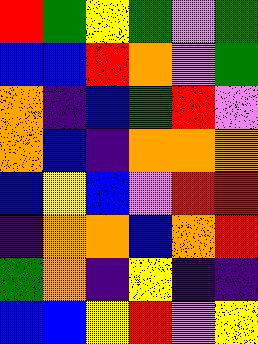[["red", "green", "yellow", "green", "violet", "green"], ["blue", "blue", "red", "orange", "violet", "green"], ["orange", "indigo", "blue", "green", "red", "violet"], ["orange", "blue", "indigo", "orange", "orange", "orange"], ["blue", "yellow", "blue", "violet", "red", "red"], ["indigo", "orange", "orange", "blue", "orange", "red"], ["green", "orange", "indigo", "yellow", "indigo", "indigo"], ["blue", "blue", "yellow", "red", "violet", "yellow"]]